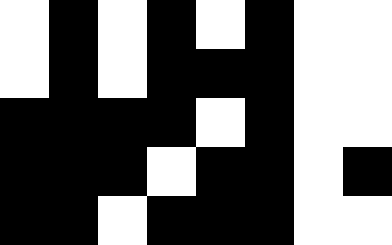[["white", "black", "white", "black", "white", "black", "white", "white"], ["white", "black", "white", "black", "black", "black", "white", "white"], ["black", "black", "black", "black", "white", "black", "white", "white"], ["black", "black", "black", "white", "black", "black", "white", "black"], ["black", "black", "white", "black", "black", "black", "white", "white"]]